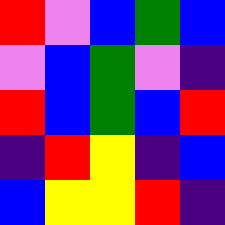[["red", "violet", "blue", "green", "blue"], ["violet", "blue", "green", "violet", "indigo"], ["red", "blue", "green", "blue", "red"], ["indigo", "red", "yellow", "indigo", "blue"], ["blue", "yellow", "yellow", "red", "indigo"]]